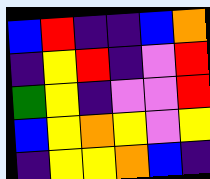[["blue", "red", "indigo", "indigo", "blue", "orange"], ["indigo", "yellow", "red", "indigo", "violet", "red"], ["green", "yellow", "indigo", "violet", "violet", "red"], ["blue", "yellow", "orange", "yellow", "violet", "yellow"], ["indigo", "yellow", "yellow", "orange", "blue", "indigo"]]